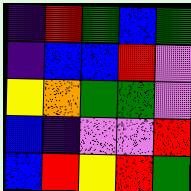[["indigo", "red", "green", "blue", "green"], ["indigo", "blue", "blue", "red", "violet"], ["yellow", "orange", "green", "green", "violet"], ["blue", "indigo", "violet", "violet", "red"], ["blue", "red", "yellow", "red", "green"]]